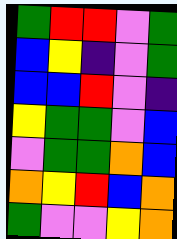[["green", "red", "red", "violet", "green"], ["blue", "yellow", "indigo", "violet", "green"], ["blue", "blue", "red", "violet", "indigo"], ["yellow", "green", "green", "violet", "blue"], ["violet", "green", "green", "orange", "blue"], ["orange", "yellow", "red", "blue", "orange"], ["green", "violet", "violet", "yellow", "orange"]]